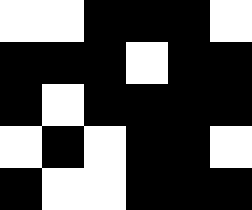[["white", "white", "black", "black", "black", "white"], ["black", "black", "black", "white", "black", "black"], ["black", "white", "black", "black", "black", "black"], ["white", "black", "white", "black", "black", "white"], ["black", "white", "white", "black", "black", "black"]]